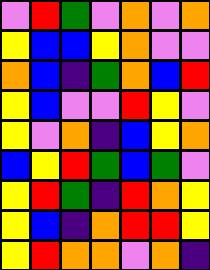[["violet", "red", "green", "violet", "orange", "violet", "orange"], ["yellow", "blue", "blue", "yellow", "orange", "violet", "violet"], ["orange", "blue", "indigo", "green", "orange", "blue", "red"], ["yellow", "blue", "violet", "violet", "red", "yellow", "violet"], ["yellow", "violet", "orange", "indigo", "blue", "yellow", "orange"], ["blue", "yellow", "red", "green", "blue", "green", "violet"], ["yellow", "red", "green", "indigo", "red", "orange", "yellow"], ["yellow", "blue", "indigo", "orange", "red", "red", "yellow"], ["yellow", "red", "orange", "orange", "violet", "orange", "indigo"]]